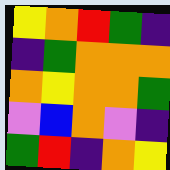[["yellow", "orange", "red", "green", "indigo"], ["indigo", "green", "orange", "orange", "orange"], ["orange", "yellow", "orange", "orange", "green"], ["violet", "blue", "orange", "violet", "indigo"], ["green", "red", "indigo", "orange", "yellow"]]